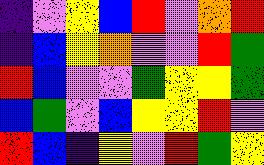[["indigo", "violet", "yellow", "blue", "red", "violet", "orange", "red"], ["indigo", "blue", "yellow", "orange", "violet", "violet", "red", "green"], ["red", "blue", "violet", "violet", "green", "yellow", "yellow", "green"], ["blue", "green", "violet", "blue", "yellow", "yellow", "red", "violet"], ["red", "blue", "indigo", "yellow", "violet", "red", "green", "yellow"]]